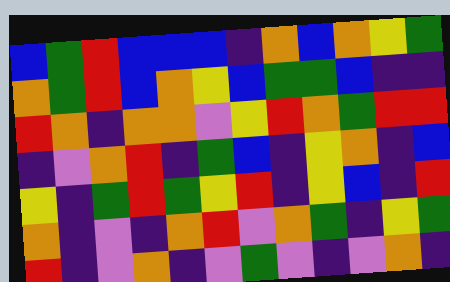[["blue", "green", "red", "blue", "blue", "blue", "indigo", "orange", "blue", "orange", "yellow", "green"], ["orange", "green", "red", "blue", "orange", "yellow", "blue", "green", "green", "blue", "indigo", "indigo"], ["red", "orange", "indigo", "orange", "orange", "violet", "yellow", "red", "orange", "green", "red", "red"], ["indigo", "violet", "orange", "red", "indigo", "green", "blue", "indigo", "yellow", "orange", "indigo", "blue"], ["yellow", "indigo", "green", "red", "green", "yellow", "red", "indigo", "yellow", "blue", "indigo", "red"], ["orange", "indigo", "violet", "indigo", "orange", "red", "violet", "orange", "green", "indigo", "yellow", "green"], ["red", "indigo", "violet", "orange", "indigo", "violet", "green", "violet", "indigo", "violet", "orange", "indigo"]]